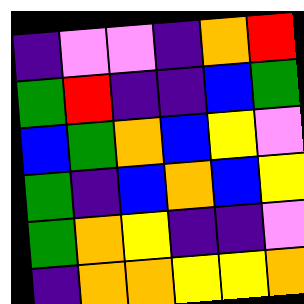[["indigo", "violet", "violet", "indigo", "orange", "red"], ["green", "red", "indigo", "indigo", "blue", "green"], ["blue", "green", "orange", "blue", "yellow", "violet"], ["green", "indigo", "blue", "orange", "blue", "yellow"], ["green", "orange", "yellow", "indigo", "indigo", "violet"], ["indigo", "orange", "orange", "yellow", "yellow", "orange"]]